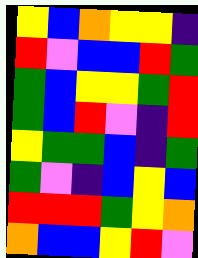[["yellow", "blue", "orange", "yellow", "yellow", "indigo"], ["red", "violet", "blue", "blue", "red", "green"], ["green", "blue", "yellow", "yellow", "green", "red"], ["green", "blue", "red", "violet", "indigo", "red"], ["yellow", "green", "green", "blue", "indigo", "green"], ["green", "violet", "indigo", "blue", "yellow", "blue"], ["red", "red", "red", "green", "yellow", "orange"], ["orange", "blue", "blue", "yellow", "red", "violet"]]